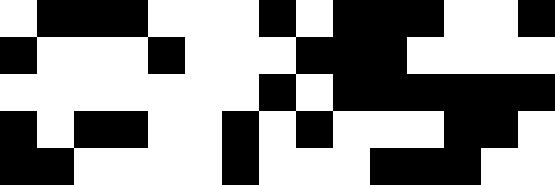[["white", "black", "black", "black", "white", "white", "white", "black", "white", "black", "black", "black", "white", "white", "black"], ["black", "white", "white", "white", "black", "white", "white", "white", "black", "black", "black", "white", "white", "white", "white"], ["white", "white", "white", "white", "white", "white", "white", "black", "white", "black", "black", "black", "black", "black", "black"], ["black", "white", "black", "black", "white", "white", "black", "white", "black", "white", "white", "white", "black", "black", "white"], ["black", "black", "white", "white", "white", "white", "black", "white", "white", "white", "black", "black", "black", "white", "white"]]